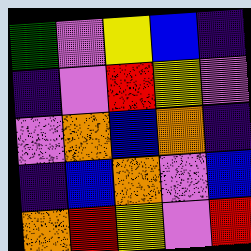[["green", "violet", "yellow", "blue", "indigo"], ["indigo", "violet", "red", "yellow", "violet"], ["violet", "orange", "blue", "orange", "indigo"], ["indigo", "blue", "orange", "violet", "blue"], ["orange", "red", "yellow", "violet", "red"]]